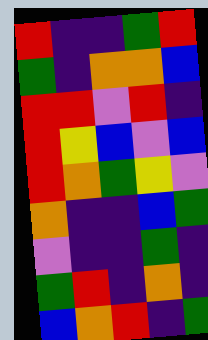[["red", "indigo", "indigo", "green", "red"], ["green", "indigo", "orange", "orange", "blue"], ["red", "red", "violet", "red", "indigo"], ["red", "yellow", "blue", "violet", "blue"], ["red", "orange", "green", "yellow", "violet"], ["orange", "indigo", "indigo", "blue", "green"], ["violet", "indigo", "indigo", "green", "indigo"], ["green", "red", "indigo", "orange", "indigo"], ["blue", "orange", "red", "indigo", "green"]]